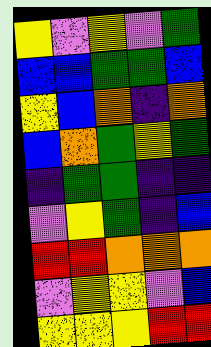[["yellow", "violet", "yellow", "violet", "green"], ["blue", "blue", "green", "green", "blue"], ["yellow", "blue", "orange", "indigo", "orange"], ["blue", "orange", "green", "yellow", "green"], ["indigo", "green", "green", "indigo", "indigo"], ["violet", "yellow", "green", "indigo", "blue"], ["red", "red", "orange", "orange", "orange"], ["violet", "yellow", "yellow", "violet", "blue"], ["yellow", "yellow", "yellow", "red", "red"]]